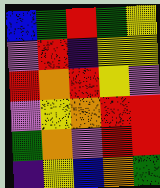[["blue", "green", "red", "green", "yellow"], ["violet", "red", "indigo", "yellow", "yellow"], ["red", "orange", "red", "yellow", "violet"], ["violet", "yellow", "orange", "red", "red"], ["green", "orange", "violet", "red", "red"], ["indigo", "yellow", "blue", "orange", "green"]]